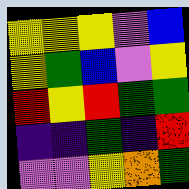[["yellow", "yellow", "yellow", "violet", "blue"], ["yellow", "green", "blue", "violet", "yellow"], ["red", "yellow", "red", "green", "green"], ["indigo", "indigo", "green", "indigo", "red"], ["violet", "violet", "yellow", "orange", "green"]]